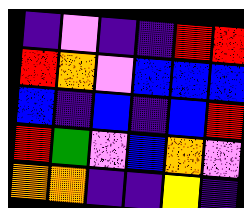[["indigo", "violet", "indigo", "indigo", "red", "red"], ["red", "orange", "violet", "blue", "blue", "blue"], ["blue", "indigo", "blue", "indigo", "blue", "red"], ["red", "green", "violet", "blue", "orange", "violet"], ["orange", "orange", "indigo", "indigo", "yellow", "indigo"]]